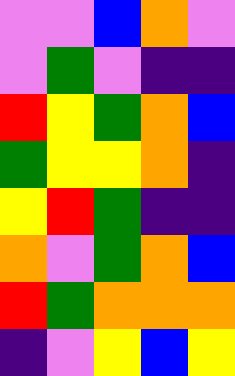[["violet", "violet", "blue", "orange", "violet"], ["violet", "green", "violet", "indigo", "indigo"], ["red", "yellow", "green", "orange", "blue"], ["green", "yellow", "yellow", "orange", "indigo"], ["yellow", "red", "green", "indigo", "indigo"], ["orange", "violet", "green", "orange", "blue"], ["red", "green", "orange", "orange", "orange"], ["indigo", "violet", "yellow", "blue", "yellow"]]